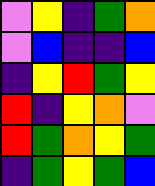[["violet", "yellow", "indigo", "green", "orange"], ["violet", "blue", "indigo", "indigo", "blue"], ["indigo", "yellow", "red", "green", "yellow"], ["red", "indigo", "yellow", "orange", "violet"], ["red", "green", "orange", "yellow", "green"], ["indigo", "green", "yellow", "green", "blue"]]